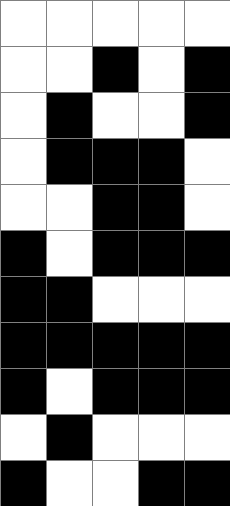[["white", "white", "white", "white", "white"], ["white", "white", "black", "white", "black"], ["white", "black", "white", "white", "black"], ["white", "black", "black", "black", "white"], ["white", "white", "black", "black", "white"], ["black", "white", "black", "black", "black"], ["black", "black", "white", "white", "white"], ["black", "black", "black", "black", "black"], ["black", "white", "black", "black", "black"], ["white", "black", "white", "white", "white"], ["black", "white", "white", "black", "black"]]